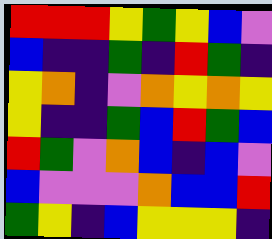[["red", "red", "red", "yellow", "green", "yellow", "blue", "violet"], ["blue", "indigo", "indigo", "green", "indigo", "red", "green", "indigo"], ["yellow", "orange", "indigo", "violet", "orange", "yellow", "orange", "yellow"], ["yellow", "indigo", "indigo", "green", "blue", "red", "green", "blue"], ["red", "green", "violet", "orange", "blue", "indigo", "blue", "violet"], ["blue", "violet", "violet", "violet", "orange", "blue", "blue", "red"], ["green", "yellow", "indigo", "blue", "yellow", "yellow", "yellow", "indigo"]]